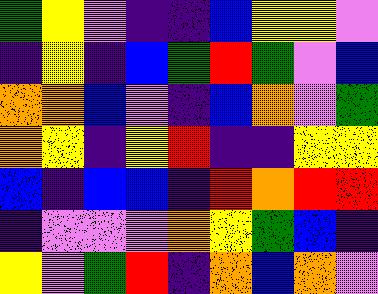[["green", "yellow", "violet", "indigo", "indigo", "blue", "yellow", "yellow", "violet"], ["indigo", "yellow", "indigo", "blue", "green", "red", "green", "violet", "blue"], ["orange", "orange", "blue", "violet", "indigo", "blue", "orange", "violet", "green"], ["orange", "yellow", "indigo", "yellow", "red", "indigo", "indigo", "yellow", "yellow"], ["blue", "indigo", "blue", "blue", "indigo", "red", "orange", "red", "red"], ["indigo", "violet", "violet", "violet", "orange", "yellow", "green", "blue", "indigo"], ["yellow", "violet", "green", "red", "indigo", "orange", "blue", "orange", "violet"]]